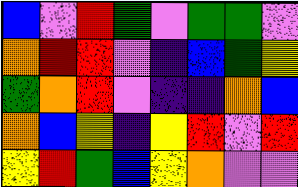[["blue", "violet", "red", "green", "violet", "green", "green", "violet"], ["orange", "red", "red", "violet", "indigo", "blue", "green", "yellow"], ["green", "orange", "red", "violet", "indigo", "indigo", "orange", "blue"], ["orange", "blue", "yellow", "indigo", "yellow", "red", "violet", "red"], ["yellow", "red", "green", "blue", "yellow", "orange", "violet", "violet"]]